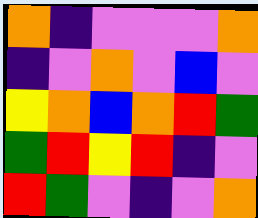[["orange", "indigo", "violet", "violet", "violet", "orange"], ["indigo", "violet", "orange", "violet", "blue", "violet"], ["yellow", "orange", "blue", "orange", "red", "green"], ["green", "red", "yellow", "red", "indigo", "violet"], ["red", "green", "violet", "indigo", "violet", "orange"]]